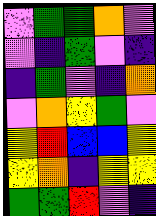[["violet", "green", "green", "orange", "violet"], ["violet", "indigo", "green", "violet", "indigo"], ["indigo", "green", "violet", "indigo", "orange"], ["violet", "orange", "yellow", "green", "violet"], ["yellow", "red", "blue", "blue", "yellow"], ["yellow", "orange", "indigo", "yellow", "yellow"], ["green", "green", "red", "violet", "indigo"]]